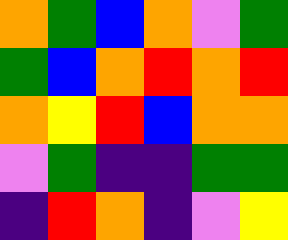[["orange", "green", "blue", "orange", "violet", "green"], ["green", "blue", "orange", "red", "orange", "red"], ["orange", "yellow", "red", "blue", "orange", "orange"], ["violet", "green", "indigo", "indigo", "green", "green"], ["indigo", "red", "orange", "indigo", "violet", "yellow"]]